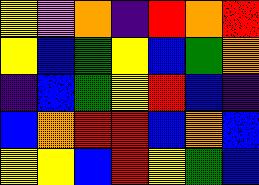[["yellow", "violet", "orange", "indigo", "red", "orange", "red"], ["yellow", "blue", "green", "yellow", "blue", "green", "orange"], ["indigo", "blue", "green", "yellow", "red", "blue", "indigo"], ["blue", "orange", "red", "red", "blue", "orange", "blue"], ["yellow", "yellow", "blue", "red", "yellow", "green", "blue"]]